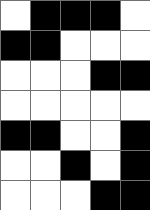[["white", "black", "black", "black", "white"], ["black", "black", "white", "white", "white"], ["white", "white", "white", "black", "black"], ["white", "white", "white", "white", "white"], ["black", "black", "white", "white", "black"], ["white", "white", "black", "white", "black"], ["white", "white", "white", "black", "black"]]